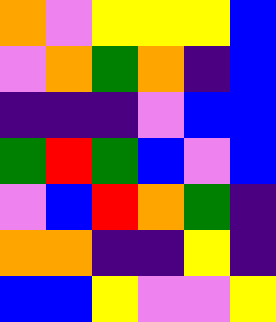[["orange", "violet", "yellow", "yellow", "yellow", "blue"], ["violet", "orange", "green", "orange", "indigo", "blue"], ["indigo", "indigo", "indigo", "violet", "blue", "blue"], ["green", "red", "green", "blue", "violet", "blue"], ["violet", "blue", "red", "orange", "green", "indigo"], ["orange", "orange", "indigo", "indigo", "yellow", "indigo"], ["blue", "blue", "yellow", "violet", "violet", "yellow"]]